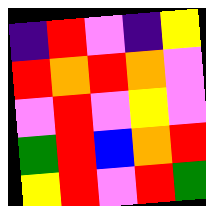[["indigo", "red", "violet", "indigo", "yellow"], ["red", "orange", "red", "orange", "violet"], ["violet", "red", "violet", "yellow", "violet"], ["green", "red", "blue", "orange", "red"], ["yellow", "red", "violet", "red", "green"]]